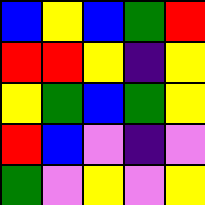[["blue", "yellow", "blue", "green", "red"], ["red", "red", "yellow", "indigo", "yellow"], ["yellow", "green", "blue", "green", "yellow"], ["red", "blue", "violet", "indigo", "violet"], ["green", "violet", "yellow", "violet", "yellow"]]